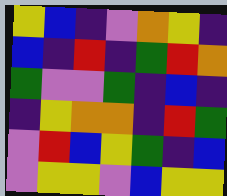[["yellow", "blue", "indigo", "violet", "orange", "yellow", "indigo"], ["blue", "indigo", "red", "indigo", "green", "red", "orange"], ["green", "violet", "violet", "green", "indigo", "blue", "indigo"], ["indigo", "yellow", "orange", "orange", "indigo", "red", "green"], ["violet", "red", "blue", "yellow", "green", "indigo", "blue"], ["violet", "yellow", "yellow", "violet", "blue", "yellow", "yellow"]]